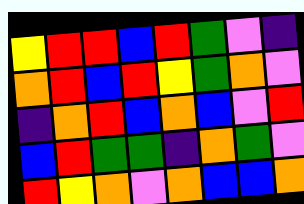[["yellow", "red", "red", "blue", "red", "green", "violet", "indigo"], ["orange", "red", "blue", "red", "yellow", "green", "orange", "violet"], ["indigo", "orange", "red", "blue", "orange", "blue", "violet", "red"], ["blue", "red", "green", "green", "indigo", "orange", "green", "violet"], ["red", "yellow", "orange", "violet", "orange", "blue", "blue", "orange"]]